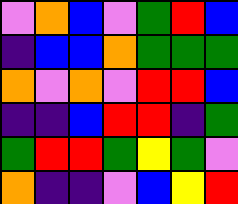[["violet", "orange", "blue", "violet", "green", "red", "blue"], ["indigo", "blue", "blue", "orange", "green", "green", "green"], ["orange", "violet", "orange", "violet", "red", "red", "blue"], ["indigo", "indigo", "blue", "red", "red", "indigo", "green"], ["green", "red", "red", "green", "yellow", "green", "violet"], ["orange", "indigo", "indigo", "violet", "blue", "yellow", "red"]]